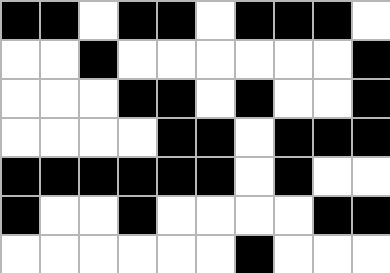[["black", "black", "white", "black", "black", "white", "black", "black", "black", "white"], ["white", "white", "black", "white", "white", "white", "white", "white", "white", "black"], ["white", "white", "white", "black", "black", "white", "black", "white", "white", "black"], ["white", "white", "white", "white", "black", "black", "white", "black", "black", "black"], ["black", "black", "black", "black", "black", "black", "white", "black", "white", "white"], ["black", "white", "white", "black", "white", "white", "white", "white", "black", "black"], ["white", "white", "white", "white", "white", "white", "black", "white", "white", "white"]]